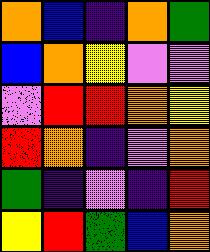[["orange", "blue", "indigo", "orange", "green"], ["blue", "orange", "yellow", "violet", "violet"], ["violet", "red", "red", "orange", "yellow"], ["red", "orange", "indigo", "violet", "orange"], ["green", "indigo", "violet", "indigo", "red"], ["yellow", "red", "green", "blue", "orange"]]